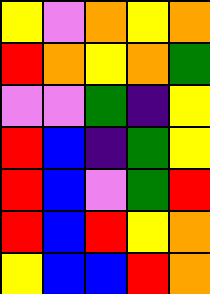[["yellow", "violet", "orange", "yellow", "orange"], ["red", "orange", "yellow", "orange", "green"], ["violet", "violet", "green", "indigo", "yellow"], ["red", "blue", "indigo", "green", "yellow"], ["red", "blue", "violet", "green", "red"], ["red", "blue", "red", "yellow", "orange"], ["yellow", "blue", "blue", "red", "orange"]]